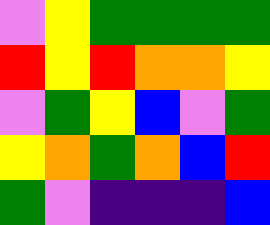[["violet", "yellow", "green", "green", "green", "green"], ["red", "yellow", "red", "orange", "orange", "yellow"], ["violet", "green", "yellow", "blue", "violet", "green"], ["yellow", "orange", "green", "orange", "blue", "red"], ["green", "violet", "indigo", "indigo", "indigo", "blue"]]